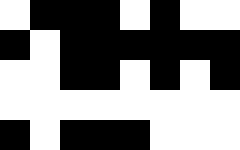[["white", "black", "black", "black", "white", "black", "white", "white"], ["black", "white", "black", "black", "black", "black", "black", "black"], ["white", "white", "black", "black", "white", "black", "white", "black"], ["white", "white", "white", "white", "white", "white", "white", "white"], ["black", "white", "black", "black", "black", "white", "white", "white"]]